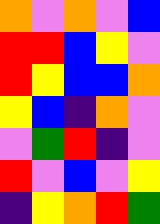[["orange", "violet", "orange", "violet", "blue"], ["red", "red", "blue", "yellow", "violet"], ["red", "yellow", "blue", "blue", "orange"], ["yellow", "blue", "indigo", "orange", "violet"], ["violet", "green", "red", "indigo", "violet"], ["red", "violet", "blue", "violet", "yellow"], ["indigo", "yellow", "orange", "red", "green"]]